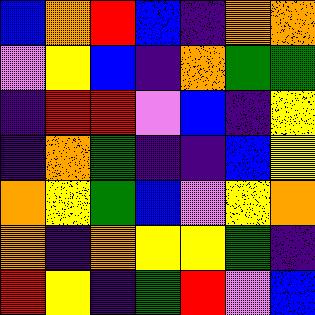[["blue", "orange", "red", "blue", "indigo", "orange", "orange"], ["violet", "yellow", "blue", "indigo", "orange", "green", "green"], ["indigo", "red", "red", "violet", "blue", "indigo", "yellow"], ["indigo", "orange", "green", "indigo", "indigo", "blue", "yellow"], ["orange", "yellow", "green", "blue", "violet", "yellow", "orange"], ["orange", "indigo", "orange", "yellow", "yellow", "green", "indigo"], ["red", "yellow", "indigo", "green", "red", "violet", "blue"]]